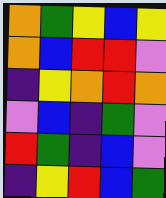[["orange", "green", "yellow", "blue", "yellow"], ["orange", "blue", "red", "red", "violet"], ["indigo", "yellow", "orange", "red", "orange"], ["violet", "blue", "indigo", "green", "violet"], ["red", "green", "indigo", "blue", "violet"], ["indigo", "yellow", "red", "blue", "green"]]